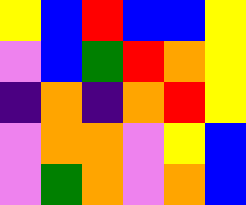[["yellow", "blue", "red", "blue", "blue", "yellow"], ["violet", "blue", "green", "red", "orange", "yellow"], ["indigo", "orange", "indigo", "orange", "red", "yellow"], ["violet", "orange", "orange", "violet", "yellow", "blue"], ["violet", "green", "orange", "violet", "orange", "blue"]]